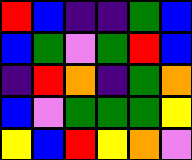[["red", "blue", "indigo", "indigo", "green", "blue"], ["blue", "green", "violet", "green", "red", "blue"], ["indigo", "red", "orange", "indigo", "green", "orange"], ["blue", "violet", "green", "green", "green", "yellow"], ["yellow", "blue", "red", "yellow", "orange", "violet"]]